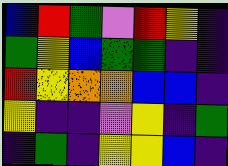[["blue", "red", "green", "violet", "red", "yellow", "indigo"], ["green", "yellow", "blue", "green", "green", "indigo", "indigo"], ["red", "yellow", "orange", "orange", "blue", "blue", "indigo"], ["yellow", "indigo", "indigo", "violet", "yellow", "indigo", "green"], ["indigo", "green", "indigo", "yellow", "yellow", "blue", "indigo"]]